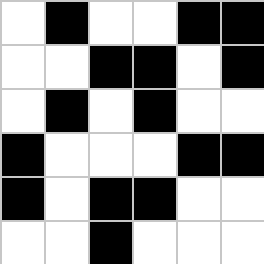[["white", "black", "white", "white", "black", "black"], ["white", "white", "black", "black", "white", "black"], ["white", "black", "white", "black", "white", "white"], ["black", "white", "white", "white", "black", "black"], ["black", "white", "black", "black", "white", "white"], ["white", "white", "black", "white", "white", "white"]]